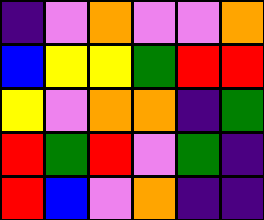[["indigo", "violet", "orange", "violet", "violet", "orange"], ["blue", "yellow", "yellow", "green", "red", "red"], ["yellow", "violet", "orange", "orange", "indigo", "green"], ["red", "green", "red", "violet", "green", "indigo"], ["red", "blue", "violet", "orange", "indigo", "indigo"]]